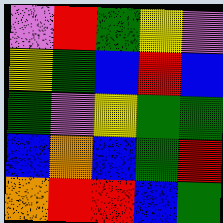[["violet", "red", "green", "yellow", "violet"], ["yellow", "green", "blue", "red", "blue"], ["green", "violet", "yellow", "green", "green"], ["blue", "orange", "blue", "green", "red"], ["orange", "red", "red", "blue", "green"]]